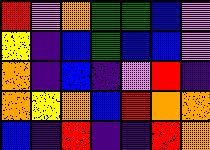[["red", "violet", "orange", "green", "green", "blue", "violet"], ["yellow", "indigo", "blue", "green", "blue", "blue", "violet"], ["orange", "indigo", "blue", "indigo", "violet", "red", "indigo"], ["orange", "yellow", "orange", "blue", "red", "orange", "orange"], ["blue", "indigo", "red", "indigo", "indigo", "red", "orange"]]